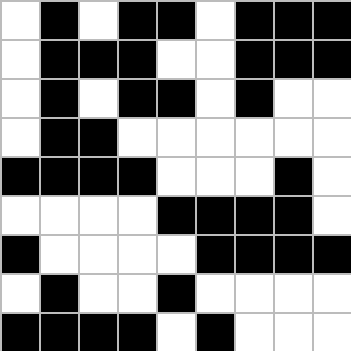[["white", "black", "white", "black", "black", "white", "black", "black", "black"], ["white", "black", "black", "black", "white", "white", "black", "black", "black"], ["white", "black", "white", "black", "black", "white", "black", "white", "white"], ["white", "black", "black", "white", "white", "white", "white", "white", "white"], ["black", "black", "black", "black", "white", "white", "white", "black", "white"], ["white", "white", "white", "white", "black", "black", "black", "black", "white"], ["black", "white", "white", "white", "white", "black", "black", "black", "black"], ["white", "black", "white", "white", "black", "white", "white", "white", "white"], ["black", "black", "black", "black", "white", "black", "white", "white", "white"]]